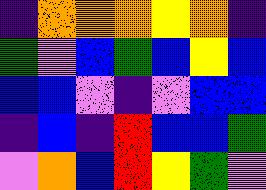[["indigo", "orange", "orange", "orange", "yellow", "orange", "indigo"], ["green", "violet", "blue", "green", "blue", "yellow", "blue"], ["blue", "blue", "violet", "indigo", "violet", "blue", "blue"], ["indigo", "blue", "indigo", "red", "blue", "blue", "green"], ["violet", "orange", "blue", "red", "yellow", "green", "violet"]]